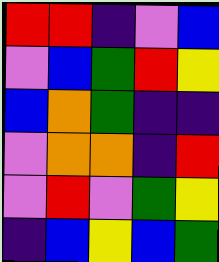[["red", "red", "indigo", "violet", "blue"], ["violet", "blue", "green", "red", "yellow"], ["blue", "orange", "green", "indigo", "indigo"], ["violet", "orange", "orange", "indigo", "red"], ["violet", "red", "violet", "green", "yellow"], ["indigo", "blue", "yellow", "blue", "green"]]